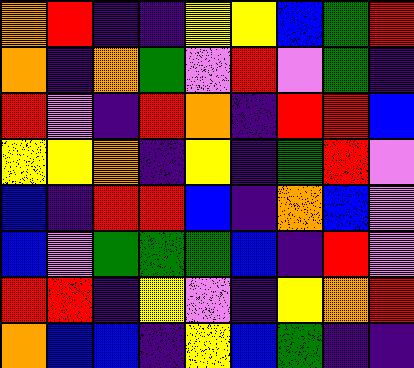[["orange", "red", "indigo", "indigo", "yellow", "yellow", "blue", "green", "red"], ["orange", "indigo", "orange", "green", "violet", "red", "violet", "green", "indigo"], ["red", "violet", "indigo", "red", "orange", "indigo", "red", "red", "blue"], ["yellow", "yellow", "orange", "indigo", "yellow", "indigo", "green", "red", "violet"], ["blue", "indigo", "red", "red", "blue", "indigo", "orange", "blue", "violet"], ["blue", "violet", "green", "green", "green", "blue", "indigo", "red", "violet"], ["red", "red", "indigo", "yellow", "violet", "indigo", "yellow", "orange", "red"], ["orange", "blue", "blue", "indigo", "yellow", "blue", "green", "indigo", "indigo"]]